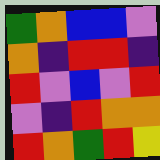[["green", "orange", "blue", "blue", "violet"], ["orange", "indigo", "red", "red", "indigo"], ["red", "violet", "blue", "violet", "red"], ["violet", "indigo", "red", "orange", "orange"], ["red", "orange", "green", "red", "yellow"]]